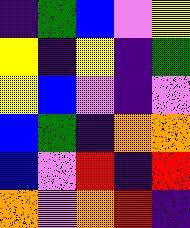[["indigo", "green", "blue", "violet", "yellow"], ["yellow", "indigo", "yellow", "indigo", "green"], ["yellow", "blue", "violet", "indigo", "violet"], ["blue", "green", "indigo", "orange", "orange"], ["blue", "violet", "red", "indigo", "red"], ["orange", "violet", "orange", "red", "indigo"]]